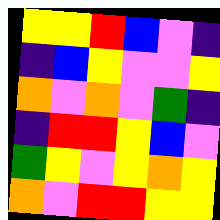[["yellow", "yellow", "red", "blue", "violet", "indigo"], ["indigo", "blue", "yellow", "violet", "violet", "yellow"], ["orange", "violet", "orange", "violet", "green", "indigo"], ["indigo", "red", "red", "yellow", "blue", "violet"], ["green", "yellow", "violet", "yellow", "orange", "yellow"], ["orange", "violet", "red", "red", "yellow", "yellow"]]